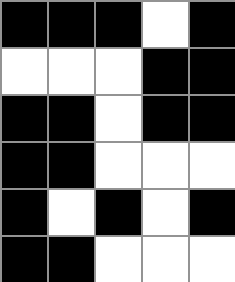[["black", "black", "black", "white", "black"], ["white", "white", "white", "black", "black"], ["black", "black", "white", "black", "black"], ["black", "black", "white", "white", "white"], ["black", "white", "black", "white", "black"], ["black", "black", "white", "white", "white"]]